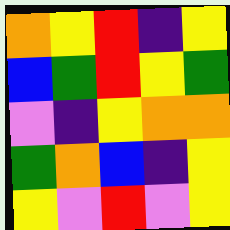[["orange", "yellow", "red", "indigo", "yellow"], ["blue", "green", "red", "yellow", "green"], ["violet", "indigo", "yellow", "orange", "orange"], ["green", "orange", "blue", "indigo", "yellow"], ["yellow", "violet", "red", "violet", "yellow"]]